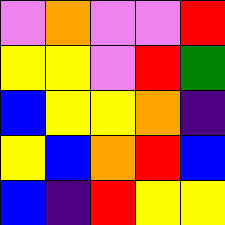[["violet", "orange", "violet", "violet", "red"], ["yellow", "yellow", "violet", "red", "green"], ["blue", "yellow", "yellow", "orange", "indigo"], ["yellow", "blue", "orange", "red", "blue"], ["blue", "indigo", "red", "yellow", "yellow"]]